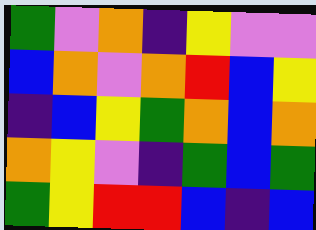[["green", "violet", "orange", "indigo", "yellow", "violet", "violet"], ["blue", "orange", "violet", "orange", "red", "blue", "yellow"], ["indigo", "blue", "yellow", "green", "orange", "blue", "orange"], ["orange", "yellow", "violet", "indigo", "green", "blue", "green"], ["green", "yellow", "red", "red", "blue", "indigo", "blue"]]